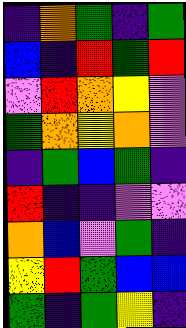[["indigo", "orange", "green", "indigo", "green"], ["blue", "indigo", "red", "green", "red"], ["violet", "red", "orange", "yellow", "violet"], ["green", "orange", "yellow", "orange", "violet"], ["indigo", "green", "blue", "green", "indigo"], ["red", "indigo", "indigo", "violet", "violet"], ["orange", "blue", "violet", "green", "indigo"], ["yellow", "red", "green", "blue", "blue"], ["green", "indigo", "green", "yellow", "indigo"]]